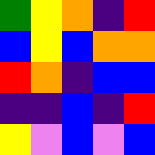[["green", "yellow", "orange", "indigo", "red"], ["blue", "yellow", "blue", "orange", "orange"], ["red", "orange", "indigo", "blue", "blue"], ["indigo", "indigo", "blue", "indigo", "red"], ["yellow", "violet", "blue", "violet", "blue"]]